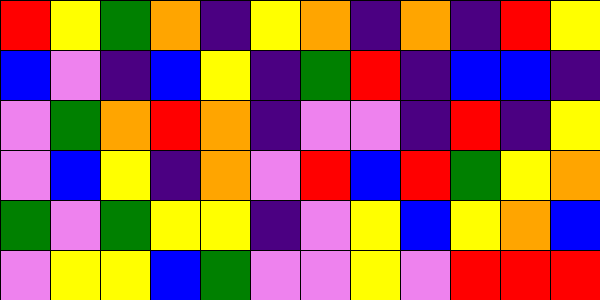[["red", "yellow", "green", "orange", "indigo", "yellow", "orange", "indigo", "orange", "indigo", "red", "yellow"], ["blue", "violet", "indigo", "blue", "yellow", "indigo", "green", "red", "indigo", "blue", "blue", "indigo"], ["violet", "green", "orange", "red", "orange", "indigo", "violet", "violet", "indigo", "red", "indigo", "yellow"], ["violet", "blue", "yellow", "indigo", "orange", "violet", "red", "blue", "red", "green", "yellow", "orange"], ["green", "violet", "green", "yellow", "yellow", "indigo", "violet", "yellow", "blue", "yellow", "orange", "blue"], ["violet", "yellow", "yellow", "blue", "green", "violet", "violet", "yellow", "violet", "red", "red", "red"]]